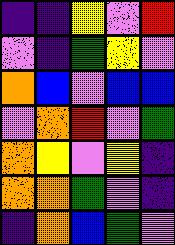[["indigo", "indigo", "yellow", "violet", "red"], ["violet", "indigo", "green", "yellow", "violet"], ["orange", "blue", "violet", "blue", "blue"], ["violet", "orange", "red", "violet", "green"], ["orange", "yellow", "violet", "yellow", "indigo"], ["orange", "orange", "green", "violet", "indigo"], ["indigo", "orange", "blue", "green", "violet"]]